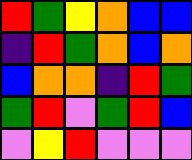[["red", "green", "yellow", "orange", "blue", "blue"], ["indigo", "red", "green", "orange", "blue", "orange"], ["blue", "orange", "orange", "indigo", "red", "green"], ["green", "red", "violet", "green", "red", "blue"], ["violet", "yellow", "red", "violet", "violet", "violet"]]